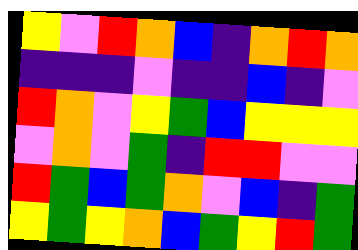[["yellow", "violet", "red", "orange", "blue", "indigo", "orange", "red", "orange"], ["indigo", "indigo", "indigo", "violet", "indigo", "indigo", "blue", "indigo", "violet"], ["red", "orange", "violet", "yellow", "green", "blue", "yellow", "yellow", "yellow"], ["violet", "orange", "violet", "green", "indigo", "red", "red", "violet", "violet"], ["red", "green", "blue", "green", "orange", "violet", "blue", "indigo", "green"], ["yellow", "green", "yellow", "orange", "blue", "green", "yellow", "red", "green"]]